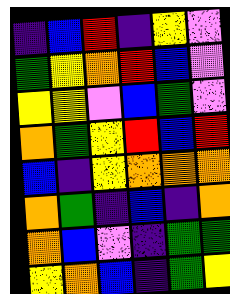[["indigo", "blue", "red", "indigo", "yellow", "violet"], ["green", "yellow", "orange", "red", "blue", "violet"], ["yellow", "yellow", "violet", "blue", "green", "violet"], ["orange", "green", "yellow", "red", "blue", "red"], ["blue", "indigo", "yellow", "orange", "orange", "orange"], ["orange", "green", "indigo", "blue", "indigo", "orange"], ["orange", "blue", "violet", "indigo", "green", "green"], ["yellow", "orange", "blue", "indigo", "green", "yellow"]]